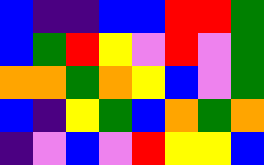[["blue", "indigo", "indigo", "blue", "blue", "red", "red", "green"], ["blue", "green", "red", "yellow", "violet", "red", "violet", "green"], ["orange", "orange", "green", "orange", "yellow", "blue", "violet", "green"], ["blue", "indigo", "yellow", "green", "blue", "orange", "green", "orange"], ["indigo", "violet", "blue", "violet", "red", "yellow", "yellow", "blue"]]